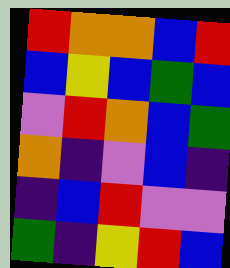[["red", "orange", "orange", "blue", "red"], ["blue", "yellow", "blue", "green", "blue"], ["violet", "red", "orange", "blue", "green"], ["orange", "indigo", "violet", "blue", "indigo"], ["indigo", "blue", "red", "violet", "violet"], ["green", "indigo", "yellow", "red", "blue"]]